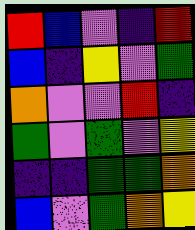[["red", "blue", "violet", "indigo", "red"], ["blue", "indigo", "yellow", "violet", "green"], ["orange", "violet", "violet", "red", "indigo"], ["green", "violet", "green", "violet", "yellow"], ["indigo", "indigo", "green", "green", "orange"], ["blue", "violet", "green", "orange", "yellow"]]